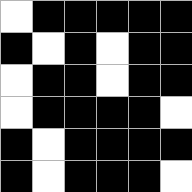[["white", "black", "black", "black", "black", "black"], ["black", "white", "black", "white", "black", "black"], ["white", "black", "black", "white", "black", "black"], ["white", "black", "black", "black", "black", "white"], ["black", "white", "black", "black", "black", "black"], ["black", "white", "black", "black", "black", "white"]]